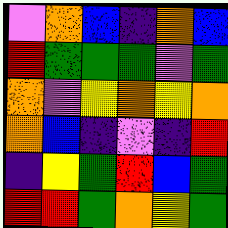[["violet", "orange", "blue", "indigo", "orange", "blue"], ["red", "green", "green", "green", "violet", "green"], ["orange", "violet", "yellow", "orange", "yellow", "orange"], ["orange", "blue", "indigo", "violet", "indigo", "red"], ["indigo", "yellow", "green", "red", "blue", "green"], ["red", "red", "green", "orange", "yellow", "green"]]